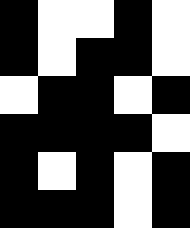[["black", "white", "white", "black", "white"], ["black", "white", "black", "black", "white"], ["white", "black", "black", "white", "black"], ["black", "black", "black", "black", "white"], ["black", "white", "black", "white", "black"], ["black", "black", "black", "white", "black"]]